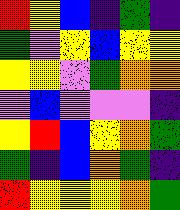[["red", "yellow", "blue", "indigo", "green", "indigo"], ["green", "violet", "yellow", "blue", "yellow", "yellow"], ["yellow", "yellow", "violet", "green", "orange", "orange"], ["violet", "blue", "violet", "violet", "violet", "indigo"], ["yellow", "red", "blue", "yellow", "orange", "green"], ["green", "indigo", "blue", "orange", "green", "indigo"], ["red", "yellow", "yellow", "yellow", "orange", "green"]]